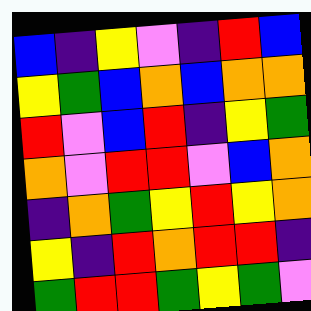[["blue", "indigo", "yellow", "violet", "indigo", "red", "blue"], ["yellow", "green", "blue", "orange", "blue", "orange", "orange"], ["red", "violet", "blue", "red", "indigo", "yellow", "green"], ["orange", "violet", "red", "red", "violet", "blue", "orange"], ["indigo", "orange", "green", "yellow", "red", "yellow", "orange"], ["yellow", "indigo", "red", "orange", "red", "red", "indigo"], ["green", "red", "red", "green", "yellow", "green", "violet"]]